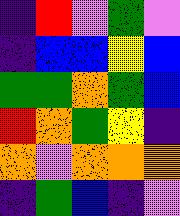[["indigo", "red", "violet", "green", "violet"], ["indigo", "blue", "blue", "yellow", "blue"], ["green", "green", "orange", "green", "blue"], ["red", "orange", "green", "yellow", "indigo"], ["orange", "violet", "orange", "orange", "orange"], ["indigo", "green", "blue", "indigo", "violet"]]